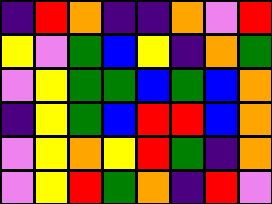[["indigo", "red", "orange", "indigo", "indigo", "orange", "violet", "red"], ["yellow", "violet", "green", "blue", "yellow", "indigo", "orange", "green"], ["violet", "yellow", "green", "green", "blue", "green", "blue", "orange"], ["indigo", "yellow", "green", "blue", "red", "red", "blue", "orange"], ["violet", "yellow", "orange", "yellow", "red", "green", "indigo", "orange"], ["violet", "yellow", "red", "green", "orange", "indigo", "red", "violet"]]